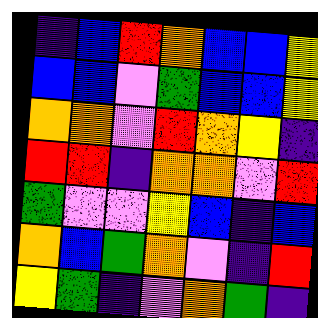[["indigo", "blue", "red", "orange", "blue", "blue", "yellow"], ["blue", "blue", "violet", "green", "blue", "blue", "yellow"], ["orange", "orange", "violet", "red", "orange", "yellow", "indigo"], ["red", "red", "indigo", "orange", "orange", "violet", "red"], ["green", "violet", "violet", "yellow", "blue", "indigo", "blue"], ["orange", "blue", "green", "orange", "violet", "indigo", "red"], ["yellow", "green", "indigo", "violet", "orange", "green", "indigo"]]